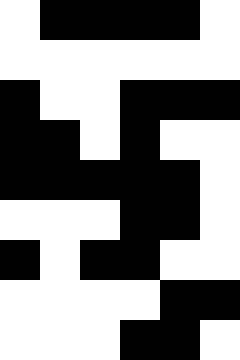[["white", "black", "black", "black", "black", "white"], ["white", "white", "white", "white", "white", "white"], ["black", "white", "white", "black", "black", "black"], ["black", "black", "white", "black", "white", "white"], ["black", "black", "black", "black", "black", "white"], ["white", "white", "white", "black", "black", "white"], ["black", "white", "black", "black", "white", "white"], ["white", "white", "white", "white", "black", "black"], ["white", "white", "white", "black", "black", "white"]]